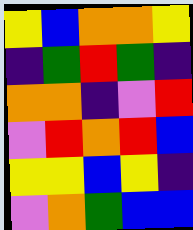[["yellow", "blue", "orange", "orange", "yellow"], ["indigo", "green", "red", "green", "indigo"], ["orange", "orange", "indigo", "violet", "red"], ["violet", "red", "orange", "red", "blue"], ["yellow", "yellow", "blue", "yellow", "indigo"], ["violet", "orange", "green", "blue", "blue"]]